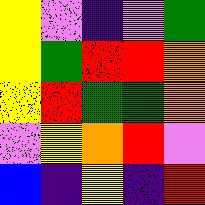[["yellow", "violet", "indigo", "violet", "green"], ["yellow", "green", "red", "red", "orange"], ["yellow", "red", "green", "green", "orange"], ["violet", "yellow", "orange", "red", "violet"], ["blue", "indigo", "yellow", "indigo", "red"]]